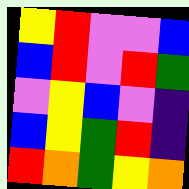[["yellow", "red", "violet", "violet", "blue"], ["blue", "red", "violet", "red", "green"], ["violet", "yellow", "blue", "violet", "indigo"], ["blue", "yellow", "green", "red", "indigo"], ["red", "orange", "green", "yellow", "orange"]]